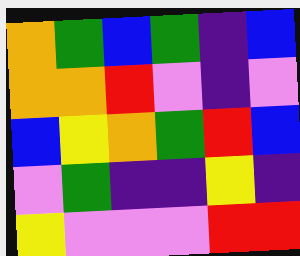[["orange", "green", "blue", "green", "indigo", "blue"], ["orange", "orange", "red", "violet", "indigo", "violet"], ["blue", "yellow", "orange", "green", "red", "blue"], ["violet", "green", "indigo", "indigo", "yellow", "indigo"], ["yellow", "violet", "violet", "violet", "red", "red"]]